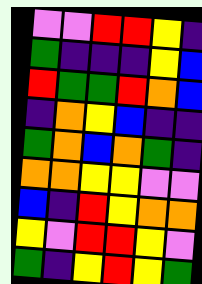[["violet", "violet", "red", "red", "yellow", "indigo"], ["green", "indigo", "indigo", "indigo", "yellow", "blue"], ["red", "green", "green", "red", "orange", "blue"], ["indigo", "orange", "yellow", "blue", "indigo", "indigo"], ["green", "orange", "blue", "orange", "green", "indigo"], ["orange", "orange", "yellow", "yellow", "violet", "violet"], ["blue", "indigo", "red", "yellow", "orange", "orange"], ["yellow", "violet", "red", "red", "yellow", "violet"], ["green", "indigo", "yellow", "red", "yellow", "green"]]